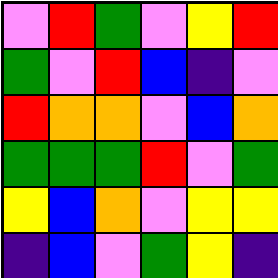[["violet", "red", "green", "violet", "yellow", "red"], ["green", "violet", "red", "blue", "indigo", "violet"], ["red", "orange", "orange", "violet", "blue", "orange"], ["green", "green", "green", "red", "violet", "green"], ["yellow", "blue", "orange", "violet", "yellow", "yellow"], ["indigo", "blue", "violet", "green", "yellow", "indigo"]]